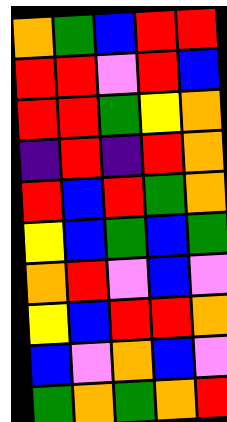[["orange", "green", "blue", "red", "red"], ["red", "red", "violet", "red", "blue"], ["red", "red", "green", "yellow", "orange"], ["indigo", "red", "indigo", "red", "orange"], ["red", "blue", "red", "green", "orange"], ["yellow", "blue", "green", "blue", "green"], ["orange", "red", "violet", "blue", "violet"], ["yellow", "blue", "red", "red", "orange"], ["blue", "violet", "orange", "blue", "violet"], ["green", "orange", "green", "orange", "red"]]